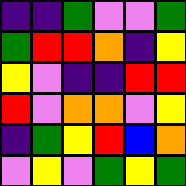[["indigo", "indigo", "green", "violet", "violet", "green"], ["green", "red", "red", "orange", "indigo", "yellow"], ["yellow", "violet", "indigo", "indigo", "red", "red"], ["red", "violet", "orange", "orange", "violet", "yellow"], ["indigo", "green", "yellow", "red", "blue", "orange"], ["violet", "yellow", "violet", "green", "yellow", "green"]]